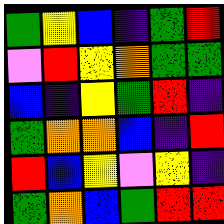[["green", "yellow", "blue", "indigo", "green", "red"], ["violet", "red", "yellow", "orange", "green", "green"], ["blue", "indigo", "yellow", "green", "red", "indigo"], ["green", "orange", "orange", "blue", "indigo", "red"], ["red", "blue", "yellow", "violet", "yellow", "indigo"], ["green", "orange", "blue", "green", "red", "red"]]